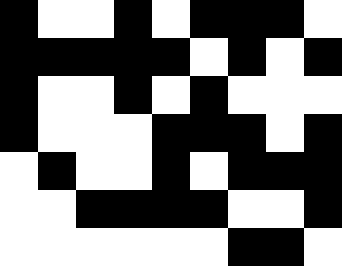[["black", "white", "white", "black", "white", "black", "black", "black", "white"], ["black", "black", "black", "black", "black", "white", "black", "white", "black"], ["black", "white", "white", "black", "white", "black", "white", "white", "white"], ["black", "white", "white", "white", "black", "black", "black", "white", "black"], ["white", "black", "white", "white", "black", "white", "black", "black", "black"], ["white", "white", "black", "black", "black", "black", "white", "white", "black"], ["white", "white", "white", "white", "white", "white", "black", "black", "white"]]